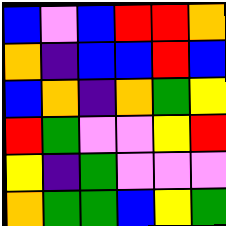[["blue", "violet", "blue", "red", "red", "orange"], ["orange", "indigo", "blue", "blue", "red", "blue"], ["blue", "orange", "indigo", "orange", "green", "yellow"], ["red", "green", "violet", "violet", "yellow", "red"], ["yellow", "indigo", "green", "violet", "violet", "violet"], ["orange", "green", "green", "blue", "yellow", "green"]]